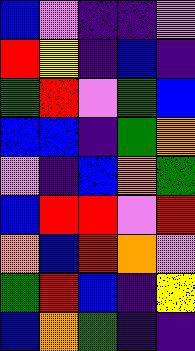[["blue", "violet", "indigo", "indigo", "violet"], ["red", "yellow", "indigo", "blue", "indigo"], ["green", "red", "violet", "green", "blue"], ["blue", "blue", "indigo", "green", "orange"], ["violet", "indigo", "blue", "orange", "green"], ["blue", "red", "red", "violet", "red"], ["orange", "blue", "red", "orange", "violet"], ["green", "red", "blue", "indigo", "yellow"], ["blue", "orange", "green", "indigo", "indigo"]]